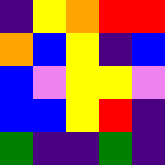[["indigo", "yellow", "orange", "red", "red"], ["orange", "blue", "yellow", "indigo", "blue"], ["blue", "violet", "yellow", "yellow", "violet"], ["blue", "blue", "yellow", "red", "indigo"], ["green", "indigo", "indigo", "green", "indigo"]]